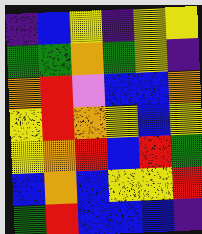[["indigo", "blue", "yellow", "indigo", "yellow", "yellow"], ["green", "green", "orange", "green", "yellow", "indigo"], ["orange", "red", "violet", "blue", "blue", "orange"], ["yellow", "red", "orange", "yellow", "blue", "yellow"], ["yellow", "orange", "red", "blue", "red", "green"], ["blue", "orange", "blue", "yellow", "yellow", "red"], ["green", "red", "blue", "blue", "blue", "indigo"]]